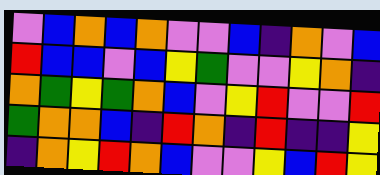[["violet", "blue", "orange", "blue", "orange", "violet", "violet", "blue", "indigo", "orange", "violet", "blue"], ["red", "blue", "blue", "violet", "blue", "yellow", "green", "violet", "violet", "yellow", "orange", "indigo"], ["orange", "green", "yellow", "green", "orange", "blue", "violet", "yellow", "red", "violet", "violet", "red"], ["green", "orange", "orange", "blue", "indigo", "red", "orange", "indigo", "red", "indigo", "indigo", "yellow"], ["indigo", "orange", "yellow", "red", "orange", "blue", "violet", "violet", "yellow", "blue", "red", "yellow"]]